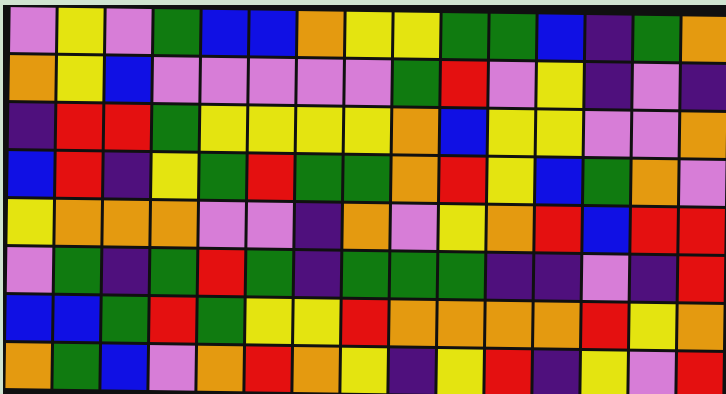[["violet", "yellow", "violet", "green", "blue", "blue", "orange", "yellow", "yellow", "green", "green", "blue", "indigo", "green", "orange"], ["orange", "yellow", "blue", "violet", "violet", "violet", "violet", "violet", "green", "red", "violet", "yellow", "indigo", "violet", "indigo"], ["indigo", "red", "red", "green", "yellow", "yellow", "yellow", "yellow", "orange", "blue", "yellow", "yellow", "violet", "violet", "orange"], ["blue", "red", "indigo", "yellow", "green", "red", "green", "green", "orange", "red", "yellow", "blue", "green", "orange", "violet"], ["yellow", "orange", "orange", "orange", "violet", "violet", "indigo", "orange", "violet", "yellow", "orange", "red", "blue", "red", "red"], ["violet", "green", "indigo", "green", "red", "green", "indigo", "green", "green", "green", "indigo", "indigo", "violet", "indigo", "red"], ["blue", "blue", "green", "red", "green", "yellow", "yellow", "red", "orange", "orange", "orange", "orange", "red", "yellow", "orange"], ["orange", "green", "blue", "violet", "orange", "red", "orange", "yellow", "indigo", "yellow", "red", "indigo", "yellow", "violet", "red"]]